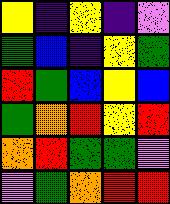[["yellow", "indigo", "yellow", "indigo", "violet"], ["green", "blue", "indigo", "yellow", "green"], ["red", "green", "blue", "yellow", "blue"], ["green", "orange", "red", "yellow", "red"], ["orange", "red", "green", "green", "violet"], ["violet", "green", "orange", "red", "red"]]